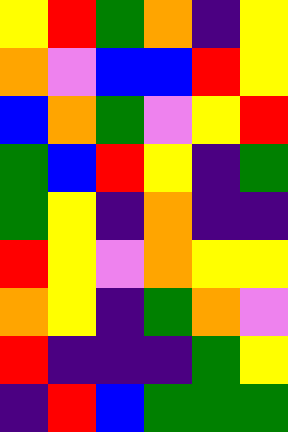[["yellow", "red", "green", "orange", "indigo", "yellow"], ["orange", "violet", "blue", "blue", "red", "yellow"], ["blue", "orange", "green", "violet", "yellow", "red"], ["green", "blue", "red", "yellow", "indigo", "green"], ["green", "yellow", "indigo", "orange", "indigo", "indigo"], ["red", "yellow", "violet", "orange", "yellow", "yellow"], ["orange", "yellow", "indigo", "green", "orange", "violet"], ["red", "indigo", "indigo", "indigo", "green", "yellow"], ["indigo", "red", "blue", "green", "green", "green"]]